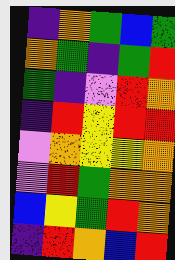[["indigo", "orange", "green", "blue", "green"], ["orange", "green", "indigo", "green", "red"], ["green", "indigo", "violet", "red", "orange"], ["indigo", "red", "yellow", "red", "red"], ["violet", "orange", "yellow", "yellow", "orange"], ["violet", "red", "green", "orange", "orange"], ["blue", "yellow", "green", "red", "orange"], ["indigo", "red", "orange", "blue", "red"]]